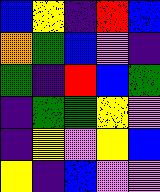[["blue", "yellow", "indigo", "red", "blue"], ["orange", "green", "blue", "violet", "indigo"], ["green", "indigo", "red", "blue", "green"], ["indigo", "green", "green", "yellow", "violet"], ["indigo", "yellow", "violet", "yellow", "blue"], ["yellow", "indigo", "blue", "violet", "violet"]]